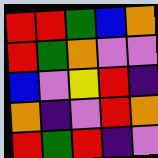[["red", "red", "green", "blue", "orange"], ["red", "green", "orange", "violet", "violet"], ["blue", "violet", "yellow", "red", "indigo"], ["orange", "indigo", "violet", "red", "orange"], ["red", "green", "red", "indigo", "violet"]]